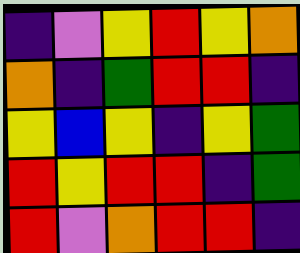[["indigo", "violet", "yellow", "red", "yellow", "orange"], ["orange", "indigo", "green", "red", "red", "indigo"], ["yellow", "blue", "yellow", "indigo", "yellow", "green"], ["red", "yellow", "red", "red", "indigo", "green"], ["red", "violet", "orange", "red", "red", "indigo"]]